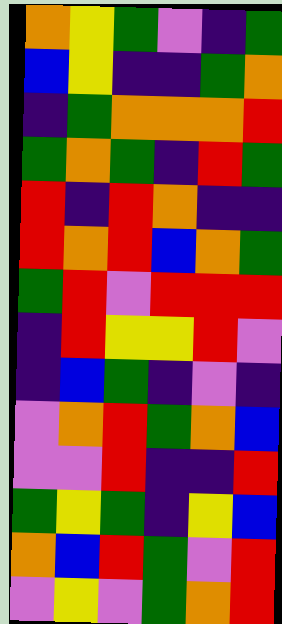[["orange", "yellow", "green", "violet", "indigo", "green"], ["blue", "yellow", "indigo", "indigo", "green", "orange"], ["indigo", "green", "orange", "orange", "orange", "red"], ["green", "orange", "green", "indigo", "red", "green"], ["red", "indigo", "red", "orange", "indigo", "indigo"], ["red", "orange", "red", "blue", "orange", "green"], ["green", "red", "violet", "red", "red", "red"], ["indigo", "red", "yellow", "yellow", "red", "violet"], ["indigo", "blue", "green", "indigo", "violet", "indigo"], ["violet", "orange", "red", "green", "orange", "blue"], ["violet", "violet", "red", "indigo", "indigo", "red"], ["green", "yellow", "green", "indigo", "yellow", "blue"], ["orange", "blue", "red", "green", "violet", "red"], ["violet", "yellow", "violet", "green", "orange", "red"]]